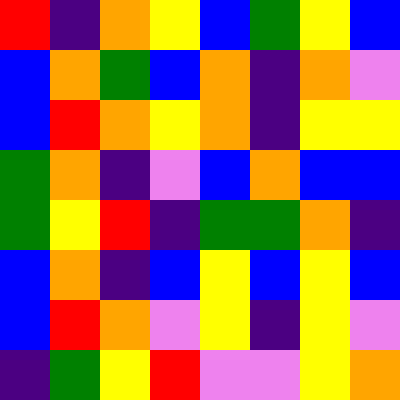[["red", "indigo", "orange", "yellow", "blue", "green", "yellow", "blue"], ["blue", "orange", "green", "blue", "orange", "indigo", "orange", "violet"], ["blue", "red", "orange", "yellow", "orange", "indigo", "yellow", "yellow"], ["green", "orange", "indigo", "violet", "blue", "orange", "blue", "blue"], ["green", "yellow", "red", "indigo", "green", "green", "orange", "indigo"], ["blue", "orange", "indigo", "blue", "yellow", "blue", "yellow", "blue"], ["blue", "red", "orange", "violet", "yellow", "indigo", "yellow", "violet"], ["indigo", "green", "yellow", "red", "violet", "violet", "yellow", "orange"]]